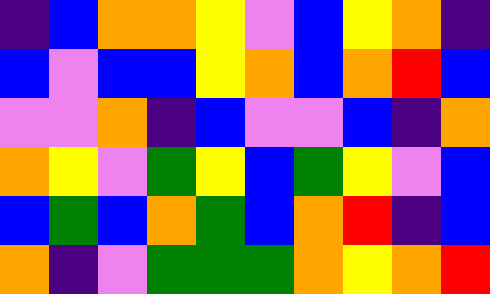[["indigo", "blue", "orange", "orange", "yellow", "violet", "blue", "yellow", "orange", "indigo"], ["blue", "violet", "blue", "blue", "yellow", "orange", "blue", "orange", "red", "blue"], ["violet", "violet", "orange", "indigo", "blue", "violet", "violet", "blue", "indigo", "orange"], ["orange", "yellow", "violet", "green", "yellow", "blue", "green", "yellow", "violet", "blue"], ["blue", "green", "blue", "orange", "green", "blue", "orange", "red", "indigo", "blue"], ["orange", "indigo", "violet", "green", "green", "green", "orange", "yellow", "orange", "red"]]